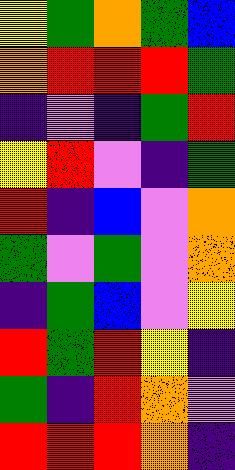[["yellow", "green", "orange", "green", "blue"], ["orange", "red", "red", "red", "green"], ["indigo", "violet", "indigo", "green", "red"], ["yellow", "red", "violet", "indigo", "green"], ["red", "indigo", "blue", "violet", "orange"], ["green", "violet", "green", "violet", "orange"], ["indigo", "green", "blue", "violet", "yellow"], ["red", "green", "red", "yellow", "indigo"], ["green", "indigo", "red", "orange", "violet"], ["red", "red", "red", "orange", "indigo"]]